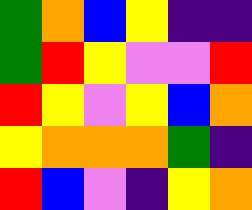[["green", "orange", "blue", "yellow", "indigo", "indigo"], ["green", "red", "yellow", "violet", "violet", "red"], ["red", "yellow", "violet", "yellow", "blue", "orange"], ["yellow", "orange", "orange", "orange", "green", "indigo"], ["red", "blue", "violet", "indigo", "yellow", "orange"]]